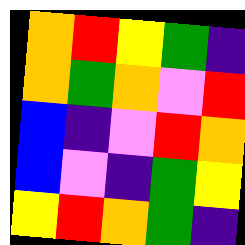[["orange", "red", "yellow", "green", "indigo"], ["orange", "green", "orange", "violet", "red"], ["blue", "indigo", "violet", "red", "orange"], ["blue", "violet", "indigo", "green", "yellow"], ["yellow", "red", "orange", "green", "indigo"]]